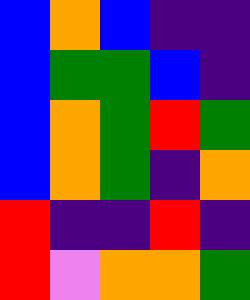[["blue", "orange", "blue", "indigo", "indigo"], ["blue", "green", "green", "blue", "indigo"], ["blue", "orange", "green", "red", "green"], ["blue", "orange", "green", "indigo", "orange"], ["red", "indigo", "indigo", "red", "indigo"], ["red", "violet", "orange", "orange", "green"]]